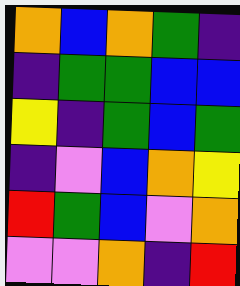[["orange", "blue", "orange", "green", "indigo"], ["indigo", "green", "green", "blue", "blue"], ["yellow", "indigo", "green", "blue", "green"], ["indigo", "violet", "blue", "orange", "yellow"], ["red", "green", "blue", "violet", "orange"], ["violet", "violet", "orange", "indigo", "red"]]